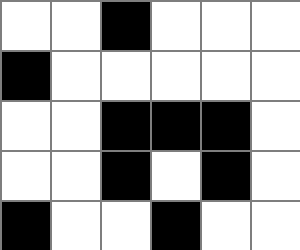[["white", "white", "black", "white", "white", "white"], ["black", "white", "white", "white", "white", "white"], ["white", "white", "black", "black", "black", "white"], ["white", "white", "black", "white", "black", "white"], ["black", "white", "white", "black", "white", "white"]]